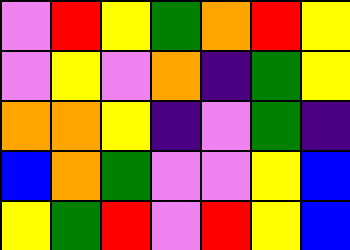[["violet", "red", "yellow", "green", "orange", "red", "yellow"], ["violet", "yellow", "violet", "orange", "indigo", "green", "yellow"], ["orange", "orange", "yellow", "indigo", "violet", "green", "indigo"], ["blue", "orange", "green", "violet", "violet", "yellow", "blue"], ["yellow", "green", "red", "violet", "red", "yellow", "blue"]]